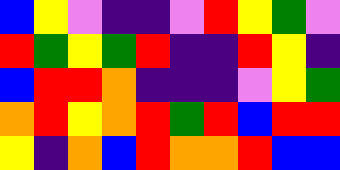[["blue", "yellow", "violet", "indigo", "indigo", "violet", "red", "yellow", "green", "violet"], ["red", "green", "yellow", "green", "red", "indigo", "indigo", "red", "yellow", "indigo"], ["blue", "red", "red", "orange", "indigo", "indigo", "indigo", "violet", "yellow", "green"], ["orange", "red", "yellow", "orange", "red", "green", "red", "blue", "red", "red"], ["yellow", "indigo", "orange", "blue", "red", "orange", "orange", "red", "blue", "blue"]]